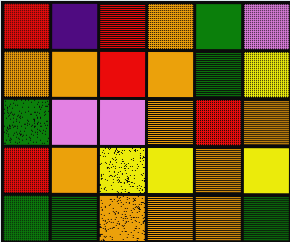[["red", "indigo", "red", "orange", "green", "violet"], ["orange", "orange", "red", "orange", "green", "yellow"], ["green", "violet", "violet", "orange", "red", "orange"], ["red", "orange", "yellow", "yellow", "orange", "yellow"], ["green", "green", "orange", "orange", "orange", "green"]]